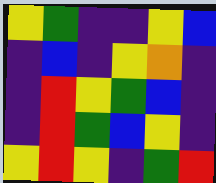[["yellow", "green", "indigo", "indigo", "yellow", "blue"], ["indigo", "blue", "indigo", "yellow", "orange", "indigo"], ["indigo", "red", "yellow", "green", "blue", "indigo"], ["indigo", "red", "green", "blue", "yellow", "indigo"], ["yellow", "red", "yellow", "indigo", "green", "red"]]